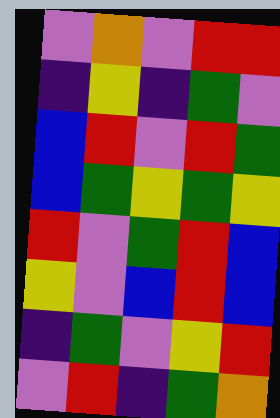[["violet", "orange", "violet", "red", "red"], ["indigo", "yellow", "indigo", "green", "violet"], ["blue", "red", "violet", "red", "green"], ["blue", "green", "yellow", "green", "yellow"], ["red", "violet", "green", "red", "blue"], ["yellow", "violet", "blue", "red", "blue"], ["indigo", "green", "violet", "yellow", "red"], ["violet", "red", "indigo", "green", "orange"]]